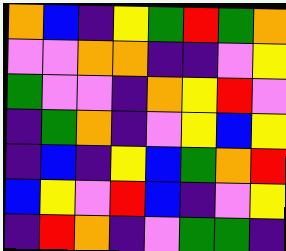[["orange", "blue", "indigo", "yellow", "green", "red", "green", "orange"], ["violet", "violet", "orange", "orange", "indigo", "indigo", "violet", "yellow"], ["green", "violet", "violet", "indigo", "orange", "yellow", "red", "violet"], ["indigo", "green", "orange", "indigo", "violet", "yellow", "blue", "yellow"], ["indigo", "blue", "indigo", "yellow", "blue", "green", "orange", "red"], ["blue", "yellow", "violet", "red", "blue", "indigo", "violet", "yellow"], ["indigo", "red", "orange", "indigo", "violet", "green", "green", "indigo"]]